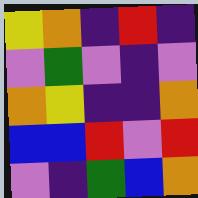[["yellow", "orange", "indigo", "red", "indigo"], ["violet", "green", "violet", "indigo", "violet"], ["orange", "yellow", "indigo", "indigo", "orange"], ["blue", "blue", "red", "violet", "red"], ["violet", "indigo", "green", "blue", "orange"]]